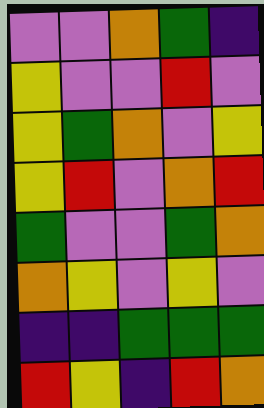[["violet", "violet", "orange", "green", "indigo"], ["yellow", "violet", "violet", "red", "violet"], ["yellow", "green", "orange", "violet", "yellow"], ["yellow", "red", "violet", "orange", "red"], ["green", "violet", "violet", "green", "orange"], ["orange", "yellow", "violet", "yellow", "violet"], ["indigo", "indigo", "green", "green", "green"], ["red", "yellow", "indigo", "red", "orange"]]